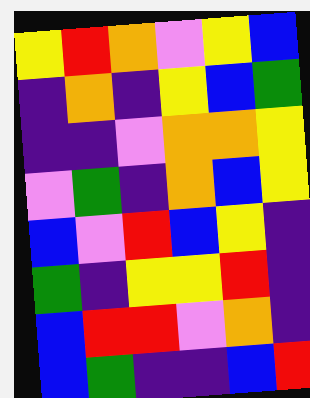[["yellow", "red", "orange", "violet", "yellow", "blue"], ["indigo", "orange", "indigo", "yellow", "blue", "green"], ["indigo", "indigo", "violet", "orange", "orange", "yellow"], ["violet", "green", "indigo", "orange", "blue", "yellow"], ["blue", "violet", "red", "blue", "yellow", "indigo"], ["green", "indigo", "yellow", "yellow", "red", "indigo"], ["blue", "red", "red", "violet", "orange", "indigo"], ["blue", "green", "indigo", "indigo", "blue", "red"]]